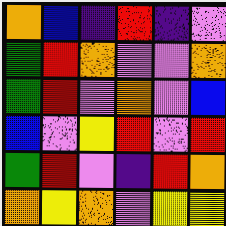[["orange", "blue", "indigo", "red", "indigo", "violet"], ["green", "red", "orange", "violet", "violet", "orange"], ["green", "red", "violet", "orange", "violet", "blue"], ["blue", "violet", "yellow", "red", "violet", "red"], ["green", "red", "violet", "indigo", "red", "orange"], ["orange", "yellow", "orange", "violet", "yellow", "yellow"]]